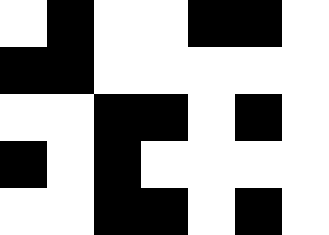[["white", "black", "white", "white", "black", "black", "white"], ["black", "black", "white", "white", "white", "white", "white"], ["white", "white", "black", "black", "white", "black", "white"], ["black", "white", "black", "white", "white", "white", "white"], ["white", "white", "black", "black", "white", "black", "white"]]